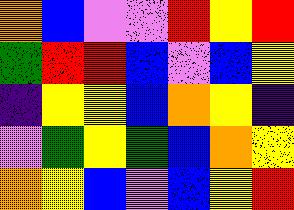[["orange", "blue", "violet", "violet", "red", "yellow", "red"], ["green", "red", "red", "blue", "violet", "blue", "yellow"], ["indigo", "yellow", "yellow", "blue", "orange", "yellow", "indigo"], ["violet", "green", "yellow", "green", "blue", "orange", "yellow"], ["orange", "yellow", "blue", "violet", "blue", "yellow", "red"]]